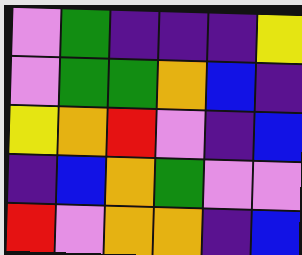[["violet", "green", "indigo", "indigo", "indigo", "yellow"], ["violet", "green", "green", "orange", "blue", "indigo"], ["yellow", "orange", "red", "violet", "indigo", "blue"], ["indigo", "blue", "orange", "green", "violet", "violet"], ["red", "violet", "orange", "orange", "indigo", "blue"]]